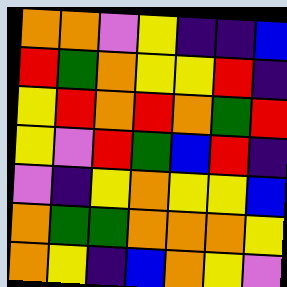[["orange", "orange", "violet", "yellow", "indigo", "indigo", "blue"], ["red", "green", "orange", "yellow", "yellow", "red", "indigo"], ["yellow", "red", "orange", "red", "orange", "green", "red"], ["yellow", "violet", "red", "green", "blue", "red", "indigo"], ["violet", "indigo", "yellow", "orange", "yellow", "yellow", "blue"], ["orange", "green", "green", "orange", "orange", "orange", "yellow"], ["orange", "yellow", "indigo", "blue", "orange", "yellow", "violet"]]